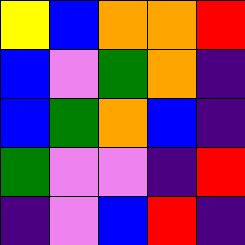[["yellow", "blue", "orange", "orange", "red"], ["blue", "violet", "green", "orange", "indigo"], ["blue", "green", "orange", "blue", "indigo"], ["green", "violet", "violet", "indigo", "red"], ["indigo", "violet", "blue", "red", "indigo"]]